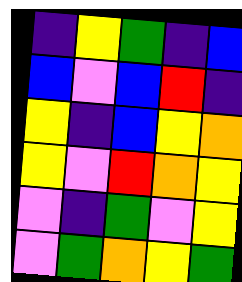[["indigo", "yellow", "green", "indigo", "blue"], ["blue", "violet", "blue", "red", "indigo"], ["yellow", "indigo", "blue", "yellow", "orange"], ["yellow", "violet", "red", "orange", "yellow"], ["violet", "indigo", "green", "violet", "yellow"], ["violet", "green", "orange", "yellow", "green"]]